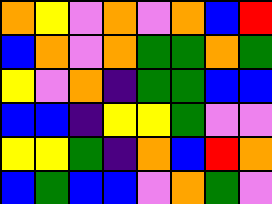[["orange", "yellow", "violet", "orange", "violet", "orange", "blue", "red"], ["blue", "orange", "violet", "orange", "green", "green", "orange", "green"], ["yellow", "violet", "orange", "indigo", "green", "green", "blue", "blue"], ["blue", "blue", "indigo", "yellow", "yellow", "green", "violet", "violet"], ["yellow", "yellow", "green", "indigo", "orange", "blue", "red", "orange"], ["blue", "green", "blue", "blue", "violet", "orange", "green", "violet"]]